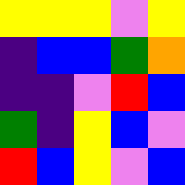[["yellow", "yellow", "yellow", "violet", "yellow"], ["indigo", "blue", "blue", "green", "orange"], ["indigo", "indigo", "violet", "red", "blue"], ["green", "indigo", "yellow", "blue", "violet"], ["red", "blue", "yellow", "violet", "blue"]]